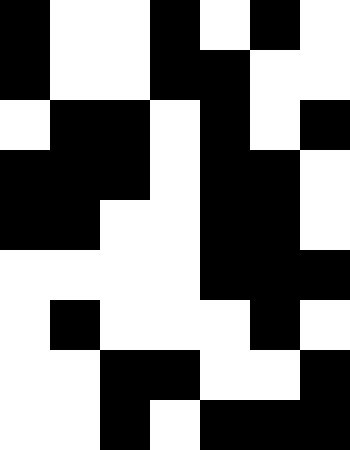[["black", "white", "white", "black", "white", "black", "white"], ["black", "white", "white", "black", "black", "white", "white"], ["white", "black", "black", "white", "black", "white", "black"], ["black", "black", "black", "white", "black", "black", "white"], ["black", "black", "white", "white", "black", "black", "white"], ["white", "white", "white", "white", "black", "black", "black"], ["white", "black", "white", "white", "white", "black", "white"], ["white", "white", "black", "black", "white", "white", "black"], ["white", "white", "black", "white", "black", "black", "black"]]